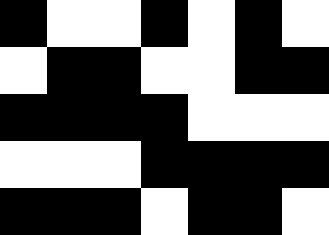[["black", "white", "white", "black", "white", "black", "white"], ["white", "black", "black", "white", "white", "black", "black"], ["black", "black", "black", "black", "white", "white", "white"], ["white", "white", "white", "black", "black", "black", "black"], ["black", "black", "black", "white", "black", "black", "white"]]